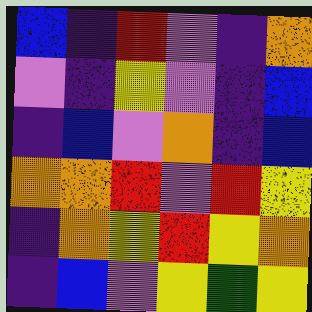[["blue", "indigo", "red", "violet", "indigo", "orange"], ["violet", "indigo", "yellow", "violet", "indigo", "blue"], ["indigo", "blue", "violet", "orange", "indigo", "blue"], ["orange", "orange", "red", "violet", "red", "yellow"], ["indigo", "orange", "yellow", "red", "yellow", "orange"], ["indigo", "blue", "violet", "yellow", "green", "yellow"]]